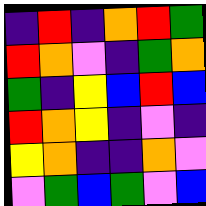[["indigo", "red", "indigo", "orange", "red", "green"], ["red", "orange", "violet", "indigo", "green", "orange"], ["green", "indigo", "yellow", "blue", "red", "blue"], ["red", "orange", "yellow", "indigo", "violet", "indigo"], ["yellow", "orange", "indigo", "indigo", "orange", "violet"], ["violet", "green", "blue", "green", "violet", "blue"]]